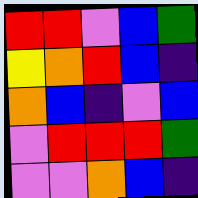[["red", "red", "violet", "blue", "green"], ["yellow", "orange", "red", "blue", "indigo"], ["orange", "blue", "indigo", "violet", "blue"], ["violet", "red", "red", "red", "green"], ["violet", "violet", "orange", "blue", "indigo"]]